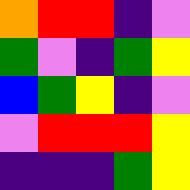[["orange", "red", "red", "indigo", "violet"], ["green", "violet", "indigo", "green", "yellow"], ["blue", "green", "yellow", "indigo", "violet"], ["violet", "red", "red", "red", "yellow"], ["indigo", "indigo", "indigo", "green", "yellow"]]